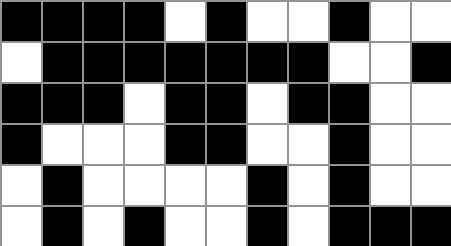[["black", "black", "black", "black", "white", "black", "white", "white", "black", "white", "white"], ["white", "black", "black", "black", "black", "black", "black", "black", "white", "white", "black"], ["black", "black", "black", "white", "black", "black", "white", "black", "black", "white", "white"], ["black", "white", "white", "white", "black", "black", "white", "white", "black", "white", "white"], ["white", "black", "white", "white", "white", "white", "black", "white", "black", "white", "white"], ["white", "black", "white", "black", "white", "white", "black", "white", "black", "black", "black"]]